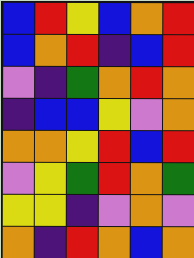[["blue", "red", "yellow", "blue", "orange", "red"], ["blue", "orange", "red", "indigo", "blue", "red"], ["violet", "indigo", "green", "orange", "red", "orange"], ["indigo", "blue", "blue", "yellow", "violet", "orange"], ["orange", "orange", "yellow", "red", "blue", "red"], ["violet", "yellow", "green", "red", "orange", "green"], ["yellow", "yellow", "indigo", "violet", "orange", "violet"], ["orange", "indigo", "red", "orange", "blue", "orange"]]